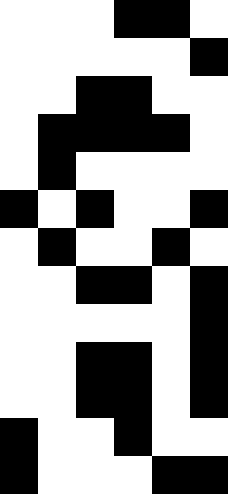[["white", "white", "white", "black", "black", "white"], ["white", "white", "white", "white", "white", "black"], ["white", "white", "black", "black", "white", "white"], ["white", "black", "black", "black", "black", "white"], ["white", "black", "white", "white", "white", "white"], ["black", "white", "black", "white", "white", "black"], ["white", "black", "white", "white", "black", "white"], ["white", "white", "black", "black", "white", "black"], ["white", "white", "white", "white", "white", "black"], ["white", "white", "black", "black", "white", "black"], ["white", "white", "black", "black", "white", "black"], ["black", "white", "white", "black", "white", "white"], ["black", "white", "white", "white", "black", "black"]]